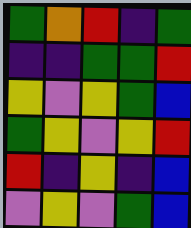[["green", "orange", "red", "indigo", "green"], ["indigo", "indigo", "green", "green", "red"], ["yellow", "violet", "yellow", "green", "blue"], ["green", "yellow", "violet", "yellow", "red"], ["red", "indigo", "yellow", "indigo", "blue"], ["violet", "yellow", "violet", "green", "blue"]]